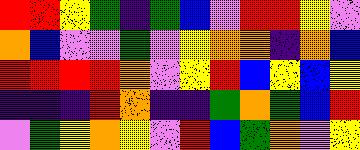[["red", "red", "yellow", "green", "indigo", "green", "blue", "violet", "red", "red", "yellow", "violet"], ["orange", "blue", "violet", "violet", "green", "violet", "yellow", "orange", "orange", "indigo", "orange", "blue"], ["red", "red", "red", "red", "orange", "violet", "yellow", "red", "blue", "yellow", "blue", "yellow"], ["indigo", "indigo", "indigo", "red", "orange", "indigo", "indigo", "green", "orange", "green", "blue", "red"], ["violet", "green", "yellow", "orange", "yellow", "violet", "red", "blue", "green", "orange", "violet", "yellow"]]